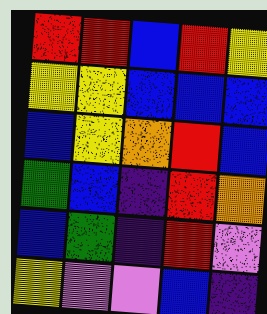[["red", "red", "blue", "red", "yellow"], ["yellow", "yellow", "blue", "blue", "blue"], ["blue", "yellow", "orange", "red", "blue"], ["green", "blue", "indigo", "red", "orange"], ["blue", "green", "indigo", "red", "violet"], ["yellow", "violet", "violet", "blue", "indigo"]]